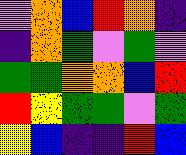[["violet", "orange", "blue", "red", "orange", "indigo"], ["indigo", "orange", "green", "violet", "green", "violet"], ["green", "green", "orange", "orange", "blue", "red"], ["red", "yellow", "green", "green", "violet", "green"], ["yellow", "blue", "indigo", "indigo", "red", "blue"]]